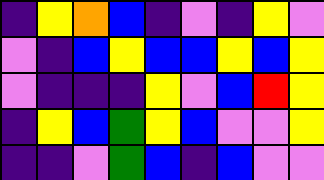[["indigo", "yellow", "orange", "blue", "indigo", "violet", "indigo", "yellow", "violet"], ["violet", "indigo", "blue", "yellow", "blue", "blue", "yellow", "blue", "yellow"], ["violet", "indigo", "indigo", "indigo", "yellow", "violet", "blue", "red", "yellow"], ["indigo", "yellow", "blue", "green", "yellow", "blue", "violet", "violet", "yellow"], ["indigo", "indigo", "violet", "green", "blue", "indigo", "blue", "violet", "violet"]]